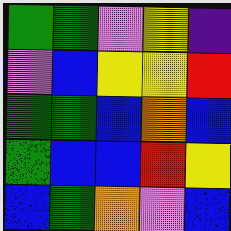[["green", "green", "violet", "yellow", "indigo"], ["violet", "blue", "yellow", "yellow", "red"], ["green", "green", "blue", "orange", "blue"], ["green", "blue", "blue", "red", "yellow"], ["blue", "green", "orange", "violet", "blue"]]